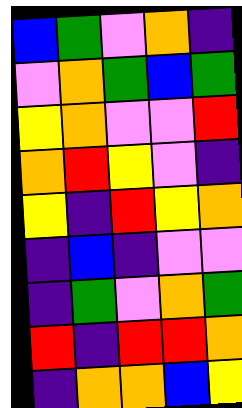[["blue", "green", "violet", "orange", "indigo"], ["violet", "orange", "green", "blue", "green"], ["yellow", "orange", "violet", "violet", "red"], ["orange", "red", "yellow", "violet", "indigo"], ["yellow", "indigo", "red", "yellow", "orange"], ["indigo", "blue", "indigo", "violet", "violet"], ["indigo", "green", "violet", "orange", "green"], ["red", "indigo", "red", "red", "orange"], ["indigo", "orange", "orange", "blue", "yellow"]]